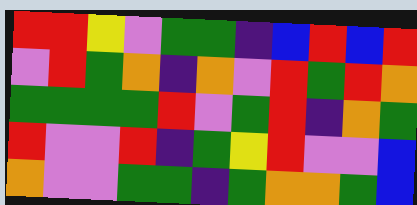[["red", "red", "yellow", "violet", "green", "green", "indigo", "blue", "red", "blue", "red"], ["violet", "red", "green", "orange", "indigo", "orange", "violet", "red", "green", "red", "orange"], ["green", "green", "green", "green", "red", "violet", "green", "red", "indigo", "orange", "green"], ["red", "violet", "violet", "red", "indigo", "green", "yellow", "red", "violet", "violet", "blue"], ["orange", "violet", "violet", "green", "green", "indigo", "green", "orange", "orange", "green", "blue"]]